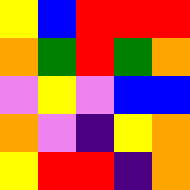[["yellow", "blue", "red", "red", "red"], ["orange", "green", "red", "green", "orange"], ["violet", "yellow", "violet", "blue", "blue"], ["orange", "violet", "indigo", "yellow", "orange"], ["yellow", "red", "red", "indigo", "orange"]]